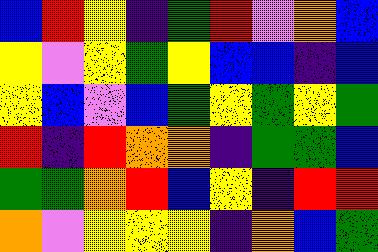[["blue", "red", "yellow", "indigo", "green", "red", "violet", "orange", "blue"], ["yellow", "violet", "yellow", "green", "yellow", "blue", "blue", "indigo", "blue"], ["yellow", "blue", "violet", "blue", "green", "yellow", "green", "yellow", "green"], ["red", "indigo", "red", "orange", "orange", "indigo", "green", "green", "blue"], ["green", "green", "orange", "red", "blue", "yellow", "indigo", "red", "red"], ["orange", "violet", "yellow", "yellow", "yellow", "indigo", "orange", "blue", "green"]]